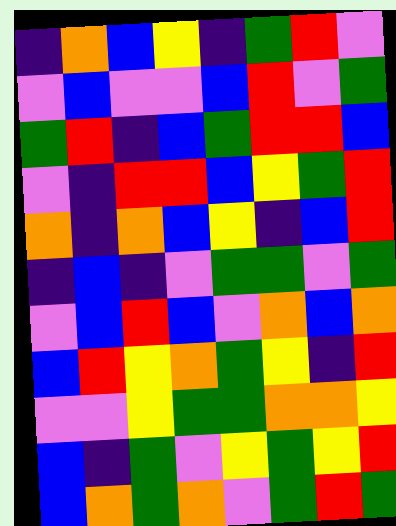[["indigo", "orange", "blue", "yellow", "indigo", "green", "red", "violet"], ["violet", "blue", "violet", "violet", "blue", "red", "violet", "green"], ["green", "red", "indigo", "blue", "green", "red", "red", "blue"], ["violet", "indigo", "red", "red", "blue", "yellow", "green", "red"], ["orange", "indigo", "orange", "blue", "yellow", "indigo", "blue", "red"], ["indigo", "blue", "indigo", "violet", "green", "green", "violet", "green"], ["violet", "blue", "red", "blue", "violet", "orange", "blue", "orange"], ["blue", "red", "yellow", "orange", "green", "yellow", "indigo", "red"], ["violet", "violet", "yellow", "green", "green", "orange", "orange", "yellow"], ["blue", "indigo", "green", "violet", "yellow", "green", "yellow", "red"], ["blue", "orange", "green", "orange", "violet", "green", "red", "green"]]